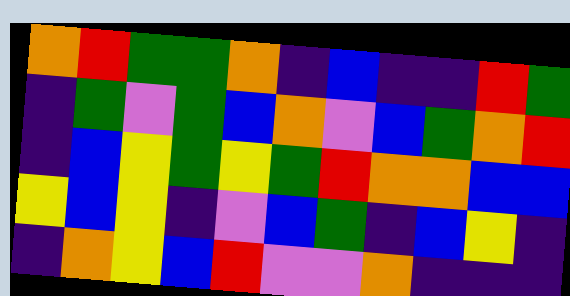[["orange", "red", "green", "green", "orange", "indigo", "blue", "indigo", "indigo", "red", "green"], ["indigo", "green", "violet", "green", "blue", "orange", "violet", "blue", "green", "orange", "red"], ["indigo", "blue", "yellow", "green", "yellow", "green", "red", "orange", "orange", "blue", "blue"], ["yellow", "blue", "yellow", "indigo", "violet", "blue", "green", "indigo", "blue", "yellow", "indigo"], ["indigo", "orange", "yellow", "blue", "red", "violet", "violet", "orange", "indigo", "indigo", "indigo"]]